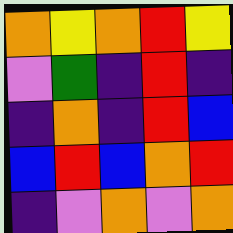[["orange", "yellow", "orange", "red", "yellow"], ["violet", "green", "indigo", "red", "indigo"], ["indigo", "orange", "indigo", "red", "blue"], ["blue", "red", "blue", "orange", "red"], ["indigo", "violet", "orange", "violet", "orange"]]